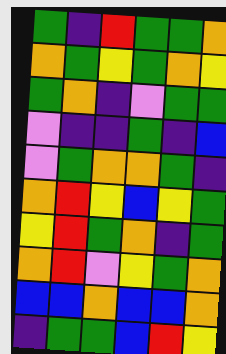[["green", "indigo", "red", "green", "green", "orange"], ["orange", "green", "yellow", "green", "orange", "yellow"], ["green", "orange", "indigo", "violet", "green", "green"], ["violet", "indigo", "indigo", "green", "indigo", "blue"], ["violet", "green", "orange", "orange", "green", "indigo"], ["orange", "red", "yellow", "blue", "yellow", "green"], ["yellow", "red", "green", "orange", "indigo", "green"], ["orange", "red", "violet", "yellow", "green", "orange"], ["blue", "blue", "orange", "blue", "blue", "orange"], ["indigo", "green", "green", "blue", "red", "yellow"]]